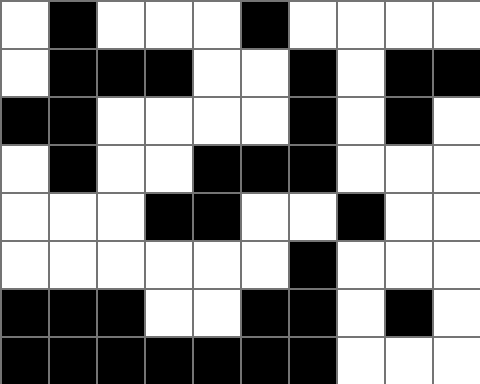[["white", "black", "white", "white", "white", "black", "white", "white", "white", "white"], ["white", "black", "black", "black", "white", "white", "black", "white", "black", "black"], ["black", "black", "white", "white", "white", "white", "black", "white", "black", "white"], ["white", "black", "white", "white", "black", "black", "black", "white", "white", "white"], ["white", "white", "white", "black", "black", "white", "white", "black", "white", "white"], ["white", "white", "white", "white", "white", "white", "black", "white", "white", "white"], ["black", "black", "black", "white", "white", "black", "black", "white", "black", "white"], ["black", "black", "black", "black", "black", "black", "black", "white", "white", "white"]]